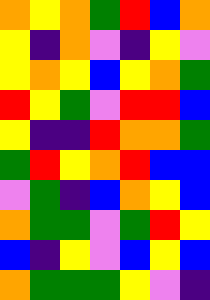[["orange", "yellow", "orange", "green", "red", "blue", "orange"], ["yellow", "indigo", "orange", "violet", "indigo", "yellow", "violet"], ["yellow", "orange", "yellow", "blue", "yellow", "orange", "green"], ["red", "yellow", "green", "violet", "red", "red", "blue"], ["yellow", "indigo", "indigo", "red", "orange", "orange", "green"], ["green", "red", "yellow", "orange", "red", "blue", "blue"], ["violet", "green", "indigo", "blue", "orange", "yellow", "blue"], ["orange", "green", "green", "violet", "green", "red", "yellow"], ["blue", "indigo", "yellow", "violet", "blue", "yellow", "blue"], ["orange", "green", "green", "green", "yellow", "violet", "indigo"]]